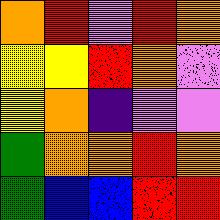[["orange", "red", "violet", "red", "orange"], ["yellow", "yellow", "red", "orange", "violet"], ["yellow", "orange", "indigo", "violet", "violet"], ["green", "orange", "orange", "red", "orange"], ["green", "blue", "blue", "red", "red"]]